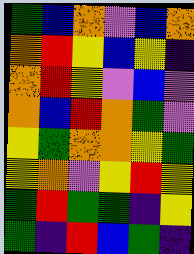[["green", "blue", "orange", "violet", "blue", "orange"], ["orange", "red", "yellow", "blue", "yellow", "indigo"], ["orange", "red", "yellow", "violet", "blue", "violet"], ["orange", "blue", "red", "orange", "green", "violet"], ["yellow", "green", "orange", "orange", "yellow", "green"], ["yellow", "orange", "violet", "yellow", "red", "yellow"], ["green", "red", "green", "green", "indigo", "yellow"], ["green", "indigo", "red", "blue", "green", "indigo"]]